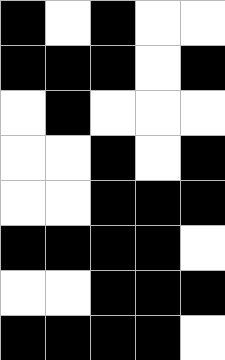[["black", "white", "black", "white", "white"], ["black", "black", "black", "white", "black"], ["white", "black", "white", "white", "white"], ["white", "white", "black", "white", "black"], ["white", "white", "black", "black", "black"], ["black", "black", "black", "black", "white"], ["white", "white", "black", "black", "black"], ["black", "black", "black", "black", "white"]]